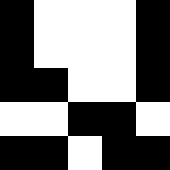[["black", "white", "white", "white", "black"], ["black", "white", "white", "white", "black"], ["black", "black", "white", "white", "black"], ["white", "white", "black", "black", "white"], ["black", "black", "white", "black", "black"]]